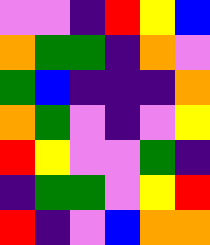[["violet", "violet", "indigo", "red", "yellow", "blue"], ["orange", "green", "green", "indigo", "orange", "violet"], ["green", "blue", "indigo", "indigo", "indigo", "orange"], ["orange", "green", "violet", "indigo", "violet", "yellow"], ["red", "yellow", "violet", "violet", "green", "indigo"], ["indigo", "green", "green", "violet", "yellow", "red"], ["red", "indigo", "violet", "blue", "orange", "orange"]]